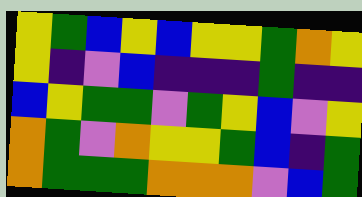[["yellow", "green", "blue", "yellow", "blue", "yellow", "yellow", "green", "orange", "yellow"], ["yellow", "indigo", "violet", "blue", "indigo", "indigo", "indigo", "green", "indigo", "indigo"], ["blue", "yellow", "green", "green", "violet", "green", "yellow", "blue", "violet", "yellow"], ["orange", "green", "violet", "orange", "yellow", "yellow", "green", "blue", "indigo", "green"], ["orange", "green", "green", "green", "orange", "orange", "orange", "violet", "blue", "green"]]